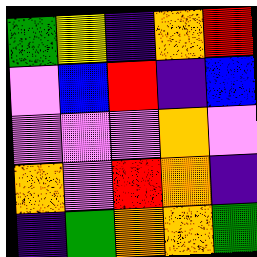[["green", "yellow", "indigo", "orange", "red"], ["violet", "blue", "red", "indigo", "blue"], ["violet", "violet", "violet", "orange", "violet"], ["orange", "violet", "red", "orange", "indigo"], ["indigo", "green", "orange", "orange", "green"]]